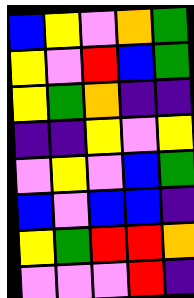[["blue", "yellow", "violet", "orange", "green"], ["yellow", "violet", "red", "blue", "green"], ["yellow", "green", "orange", "indigo", "indigo"], ["indigo", "indigo", "yellow", "violet", "yellow"], ["violet", "yellow", "violet", "blue", "green"], ["blue", "violet", "blue", "blue", "indigo"], ["yellow", "green", "red", "red", "orange"], ["violet", "violet", "violet", "red", "indigo"]]